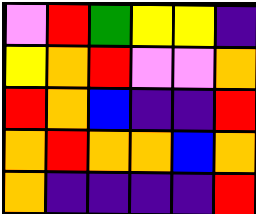[["violet", "red", "green", "yellow", "yellow", "indigo"], ["yellow", "orange", "red", "violet", "violet", "orange"], ["red", "orange", "blue", "indigo", "indigo", "red"], ["orange", "red", "orange", "orange", "blue", "orange"], ["orange", "indigo", "indigo", "indigo", "indigo", "red"]]